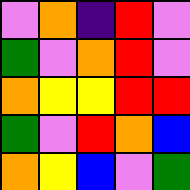[["violet", "orange", "indigo", "red", "violet"], ["green", "violet", "orange", "red", "violet"], ["orange", "yellow", "yellow", "red", "red"], ["green", "violet", "red", "orange", "blue"], ["orange", "yellow", "blue", "violet", "green"]]